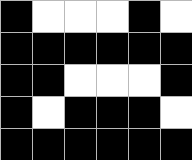[["black", "white", "white", "white", "black", "white"], ["black", "black", "black", "black", "black", "black"], ["black", "black", "white", "white", "white", "black"], ["black", "white", "black", "black", "black", "white"], ["black", "black", "black", "black", "black", "black"]]